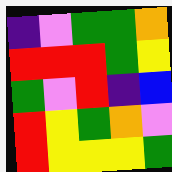[["indigo", "violet", "green", "green", "orange"], ["red", "red", "red", "green", "yellow"], ["green", "violet", "red", "indigo", "blue"], ["red", "yellow", "green", "orange", "violet"], ["red", "yellow", "yellow", "yellow", "green"]]